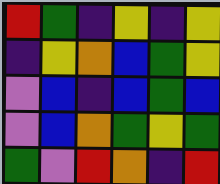[["red", "green", "indigo", "yellow", "indigo", "yellow"], ["indigo", "yellow", "orange", "blue", "green", "yellow"], ["violet", "blue", "indigo", "blue", "green", "blue"], ["violet", "blue", "orange", "green", "yellow", "green"], ["green", "violet", "red", "orange", "indigo", "red"]]